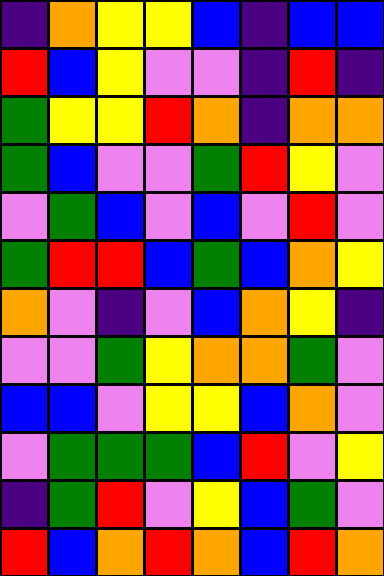[["indigo", "orange", "yellow", "yellow", "blue", "indigo", "blue", "blue"], ["red", "blue", "yellow", "violet", "violet", "indigo", "red", "indigo"], ["green", "yellow", "yellow", "red", "orange", "indigo", "orange", "orange"], ["green", "blue", "violet", "violet", "green", "red", "yellow", "violet"], ["violet", "green", "blue", "violet", "blue", "violet", "red", "violet"], ["green", "red", "red", "blue", "green", "blue", "orange", "yellow"], ["orange", "violet", "indigo", "violet", "blue", "orange", "yellow", "indigo"], ["violet", "violet", "green", "yellow", "orange", "orange", "green", "violet"], ["blue", "blue", "violet", "yellow", "yellow", "blue", "orange", "violet"], ["violet", "green", "green", "green", "blue", "red", "violet", "yellow"], ["indigo", "green", "red", "violet", "yellow", "blue", "green", "violet"], ["red", "blue", "orange", "red", "orange", "blue", "red", "orange"]]